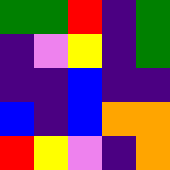[["green", "green", "red", "indigo", "green"], ["indigo", "violet", "yellow", "indigo", "green"], ["indigo", "indigo", "blue", "indigo", "indigo"], ["blue", "indigo", "blue", "orange", "orange"], ["red", "yellow", "violet", "indigo", "orange"]]